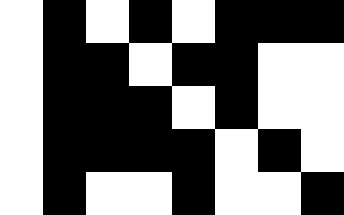[["white", "black", "white", "black", "white", "black", "black", "black"], ["white", "black", "black", "white", "black", "black", "white", "white"], ["white", "black", "black", "black", "white", "black", "white", "white"], ["white", "black", "black", "black", "black", "white", "black", "white"], ["white", "black", "white", "white", "black", "white", "white", "black"]]